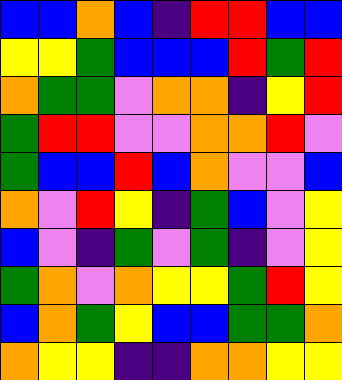[["blue", "blue", "orange", "blue", "indigo", "red", "red", "blue", "blue"], ["yellow", "yellow", "green", "blue", "blue", "blue", "red", "green", "red"], ["orange", "green", "green", "violet", "orange", "orange", "indigo", "yellow", "red"], ["green", "red", "red", "violet", "violet", "orange", "orange", "red", "violet"], ["green", "blue", "blue", "red", "blue", "orange", "violet", "violet", "blue"], ["orange", "violet", "red", "yellow", "indigo", "green", "blue", "violet", "yellow"], ["blue", "violet", "indigo", "green", "violet", "green", "indigo", "violet", "yellow"], ["green", "orange", "violet", "orange", "yellow", "yellow", "green", "red", "yellow"], ["blue", "orange", "green", "yellow", "blue", "blue", "green", "green", "orange"], ["orange", "yellow", "yellow", "indigo", "indigo", "orange", "orange", "yellow", "yellow"]]